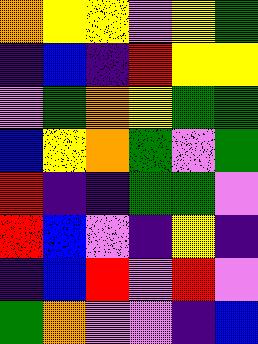[["orange", "yellow", "yellow", "violet", "yellow", "green"], ["indigo", "blue", "indigo", "red", "yellow", "yellow"], ["violet", "green", "orange", "yellow", "green", "green"], ["blue", "yellow", "orange", "green", "violet", "green"], ["red", "indigo", "indigo", "green", "green", "violet"], ["red", "blue", "violet", "indigo", "yellow", "indigo"], ["indigo", "blue", "red", "violet", "red", "violet"], ["green", "orange", "violet", "violet", "indigo", "blue"]]